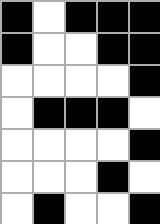[["black", "white", "black", "black", "black"], ["black", "white", "white", "black", "black"], ["white", "white", "white", "white", "black"], ["white", "black", "black", "black", "white"], ["white", "white", "white", "white", "black"], ["white", "white", "white", "black", "white"], ["white", "black", "white", "white", "black"]]